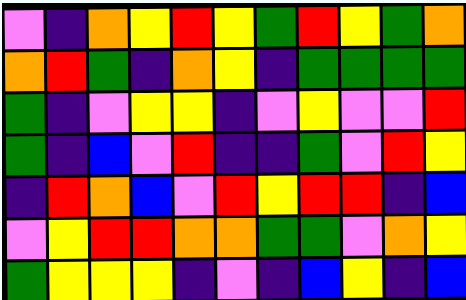[["violet", "indigo", "orange", "yellow", "red", "yellow", "green", "red", "yellow", "green", "orange"], ["orange", "red", "green", "indigo", "orange", "yellow", "indigo", "green", "green", "green", "green"], ["green", "indigo", "violet", "yellow", "yellow", "indigo", "violet", "yellow", "violet", "violet", "red"], ["green", "indigo", "blue", "violet", "red", "indigo", "indigo", "green", "violet", "red", "yellow"], ["indigo", "red", "orange", "blue", "violet", "red", "yellow", "red", "red", "indigo", "blue"], ["violet", "yellow", "red", "red", "orange", "orange", "green", "green", "violet", "orange", "yellow"], ["green", "yellow", "yellow", "yellow", "indigo", "violet", "indigo", "blue", "yellow", "indigo", "blue"]]